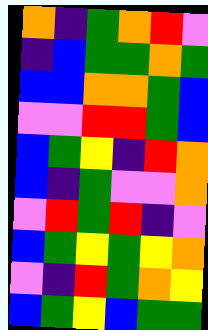[["orange", "indigo", "green", "orange", "red", "violet"], ["indigo", "blue", "green", "green", "orange", "green"], ["blue", "blue", "orange", "orange", "green", "blue"], ["violet", "violet", "red", "red", "green", "blue"], ["blue", "green", "yellow", "indigo", "red", "orange"], ["blue", "indigo", "green", "violet", "violet", "orange"], ["violet", "red", "green", "red", "indigo", "violet"], ["blue", "green", "yellow", "green", "yellow", "orange"], ["violet", "indigo", "red", "green", "orange", "yellow"], ["blue", "green", "yellow", "blue", "green", "green"]]